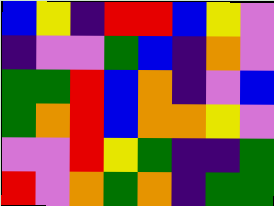[["blue", "yellow", "indigo", "red", "red", "blue", "yellow", "violet"], ["indigo", "violet", "violet", "green", "blue", "indigo", "orange", "violet"], ["green", "green", "red", "blue", "orange", "indigo", "violet", "blue"], ["green", "orange", "red", "blue", "orange", "orange", "yellow", "violet"], ["violet", "violet", "red", "yellow", "green", "indigo", "indigo", "green"], ["red", "violet", "orange", "green", "orange", "indigo", "green", "green"]]